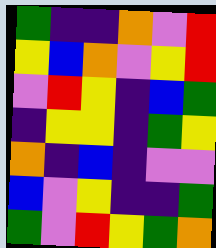[["green", "indigo", "indigo", "orange", "violet", "red"], ["yellow", "blue", "orange", "violet", "yellow", "red"], ["violet", "red", "yellow", "indigo", "blue", "green"], ["indigo", "yellow", "yellow", "indigo", "green", "yellow"], ["orange", "indigo", "blue", "indigo", "violet", "violet"], ["blue", "violet", "yellow", "indigo", "indigo", "green"], ["green", "violet", "red", "yellow", "green", "orange"]]